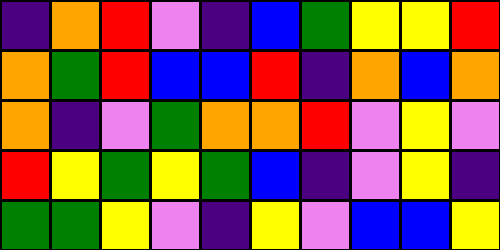[["indigo", "orange", "red", "violet", "indigo", "blue", "green", "yellow", "yellow", "red"], ["orange", "green", "red", "blue", "blue", "red", "indigo", "orange", "blue", "orange"], ["orange", "indigo", "violet", "green", "orange", "orange", "red", "violet", "yellow", "violet"], ["red", "yellow", "green", "yellow", "green", "blue", "indigo", "violet", "yellow", "indigo"], ["green", "green", "yellow", "violet", "indigo", "yellow", "violet", "blue", "blue", "yellow"]]